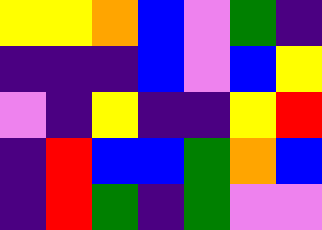[["yellow", "yellow", "orange", "blue", "violet", "green", "indigo"], ["indigo", "indigo", "indigo", "blue", "violet", "blue", "yellow"], ["violet", "indigo", "yellow", "indigo", "indigo", "yellow", "red"], ["indigo", "red", "blue", "blue", "green", "orange", "blue"], ["indigo", "red", "green", "indigo", "green", "violet", "violet"]]